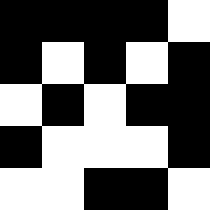[["black", "black", "black", "black", "white"], ["black", "white", "black", "white", "black"], ["white", "black", "white", "black", "black"], ["black", "white", "white", "white", "black"], ["white", "white", "black", "black", "white"]]